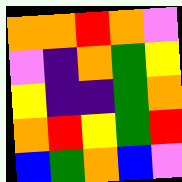[["orange", "orange", "red", "orange", "violet"], ["violet", "indigo", "orange", "green", "yellow"], ["yellow", "indigo", "indigo", "green", "orange"], ["orange", "red", "yellow", "green", "red"], ["blue", "green", "orange", "blue", "violet"]]